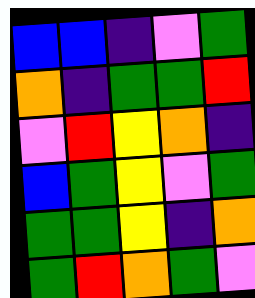[["blue", "blue", "indigo", "violet", "green"], ["orange", "indigo", "green", "green", "red"], ["violet", "red", "yellow", "orange", "indigo"], ["blue", "green", "yellow", "violet", "green"], ["green", "green", "yellow", "indigo", "orange"], ["green", "red", "orange", "green", "violet"]]